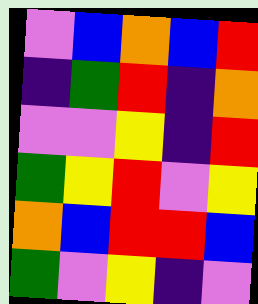[["violet", "blue", "orange", "blue", "red"], ["indigo", "green", "red", "indigo", "orange"], ["violet", "violet", "yellow", "indigo", "red"], ["green", "yellow", "red", "violet", "yellow"], ["orange", "blue", "red", "red", "blue"], ["green", "violet", "yellow", "indigo", "violet"]]